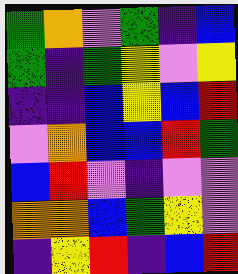[["green", "orange", "violet", "green", "indigo", "blue"], ["green", "indigo", "green", "yellow", "violet", "yellow"], ["indigo", "indigo", "blue", "yellow", "blue", "red"], ["violet", "orange", "blue", "blue", "red", "green"], ["blue", "red", "violet", "indigo", "violet", "violet"], ["orange", "orange", "blue", "green", "yellow", "violet"], ["indigo", "yellow", "red", "indigo", "blue", "red"]]